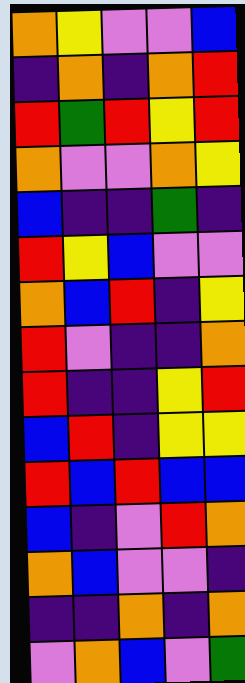[["orange", "yellow", "violet", "violet", "blue"], ["indigo", "orange", "indigo", "orange", "red"], ["red", "green", "red", "yellow", "red"], ["orange", "violet", "violet", "orange", "yellow"], ["blue", "indigo", "indigo", "green", "indigo"], ["red", "yellow", "blue", "violet", "violet"], ["orange", "blue", "red", "indigo", "yellow"], ["red", "violet", "indigo", "indigo", "orange"], ["red", "indigo", "indigo", "yellow", "red"], ["blue", "red", "indigo", "yellow", "yellow"], ["red", "blue", "red", "blue", "blue"], ["blue", "indigo", "violet", "red", "orange"], ["orange", "blue", "violet", "violet", "indigo"], ["indigo", "indigo", "orange", "indigo", "orange"], ["violet", "orange", "blue", "violet", "green"]]